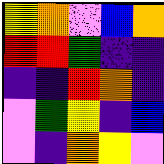[["yellow", "orange", "violet", "blue", "orange"], ["red", "red", "green", "indigo", "indigo"], ["indigo", "indigo", "red", "orange", "indigo"], ["violet", "green", "yellow", "indigo", "blue"], ["violet", "indigo", "orange", "yellow", "violet"]]